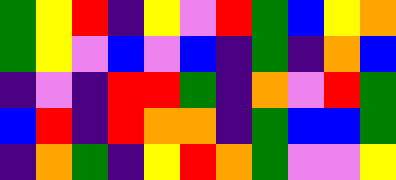[["green", "yellow", "red", "indigo", "yellow", "violet", "red", "green", "blue", "yellow", "orange"], ["green", "yellow", "violet", "blue", "violet", "blue", "indigo", "green", "indigo", "orange", "blue"], ["indigo", "violet", "indigo", "red", "red", "green", "indigo", "orange", "violet", "red", "green"], ["blue", "red", "indigo", "red", "orange", "orange", "indigo", "green", "blue", "blue", "green"], ["indigo", "orange", "green", "indigo", "yellow", "red", "orange", "green", "violet", "violet", "yellow"]]